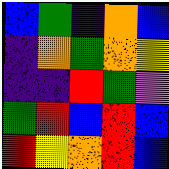[["blue", "green", "indigo", "orange", "blue"], ["indigo", "orange", "green", "orange", "yellow"], ["indigo", "indigo", "red", "green", "violet"], ["green", "red", "blue", "red", "blue"], ["red", "yellow", "orange", "red", "blue"]]